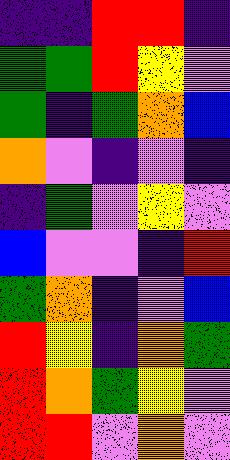[["indigo", "indigo", "red", "red", "indigo"], ["green", "green", "red", "yellow", "violet"], ["green", "indigo", "green", "orange", "blue"], ["orange", "violet", "indigo", "violet", "indigo"], ["indigo", "green", "violet", "yellow", "violet"], ["blue", "violet", "violet", "indigo", "red"], ["green", "orange", "indigo", "violet", "blue"], ["red", "yellow", "indigo", "orange", "green"], ["red", "orange", "green", "yellow", "violet"], ["red", "red", "violet", "orange", "violet"]]